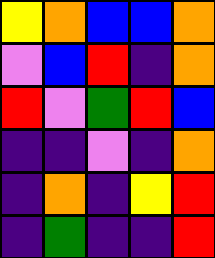[["yellow", "orange", "blue", "blue", "orange"], ["violet", "blue", "red", "indigo", "orange"], ["red", "violet", "green", "red", "blue"], ["indigo", "indigo", "violet", "indigo", "orange"], ["indigo", "orange", "indigo", "yellow", "red"], ["indigo", "green", "indigo", "indigo", "red"]]